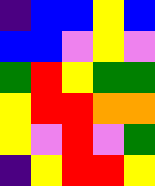[["indigo", "blue", "blue", "yellow", "blue"], ["blue", "blue", "violet", "yellow", "violet"], ["green", "red", "yellow", "green", "green"], ["yellow", "red", "red", "orange", "orange"], ["yellow", "violet", "red", "violet", "green"], ["indigo", "yellow", "red", "red", "yellow"]]